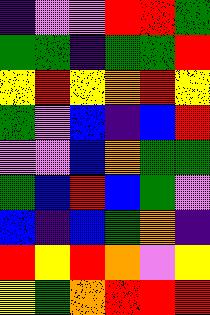[["indigo", "violet", "violet", "red", "red", "green"], ["green", "green", "indigo", "green", "green", "red"], ["yellow", "red", "yellow", "orange", "red", "yellow"], ["green", "violet", "blue", "indigo", "blue", "red"], ["violet", "violet", "blue", "orange", "green", "green"], ["green", "blue", "red", "blue", "green", "violet"], ["blue", "indigo", "blue", "green", "orange", "indigo"], ["red", "yellow", "red", "orange", "violet", "yellow"], ["yellow", "green", "orange", "red", "red", "red"]]